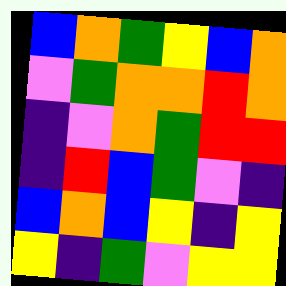[["blue", "orange", "green", "yellow", "blue", "orange"], ["violet", "green", "orange", "orange", "red", "orange"], ["indigo", "violet", "orange", "green", "red", "red"], ["indigo", "red", "blue", "green", "violet", "indigo"], ["blue", "orange", "blue", "yellow", "indigo", "yellow"], ["yellow", "indigo", "green", "violet", "yellow", "yellow"]]